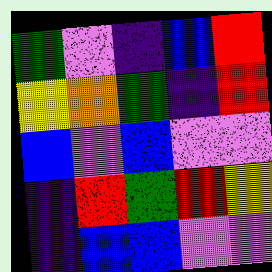[["green", "violet", "indigo", "blue", "red"], ["yellow", "orange", "green", "indigo", "red"], ["blue", "violet", "blue", "violet", "violet"], ["indigo", "red", "green", "red", "yellow"], ["indigo", "blue", "blue", "violet", "violet"]]